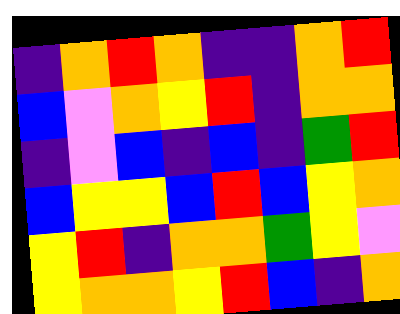[["indigo", "orange", "red", "orange", "indigo", "indigo", "orange", "red"], ["blue", "violet", "orange", "yellow", "red", "indigo", "orange", "orange"], ["indigo", "violet", "blue", "indigo", "blue", "indigo", "green", "red"], ["blue", "yellow", "yellow", "blue", "red", "blue", "yellow", "orange"], ["yellow", "red", "indigo", "orange", "orange", "green", "yellow", "violet"], ["yellow", "orange", "orange", "yellow", "red", "blue", "indigo", "orange"]]